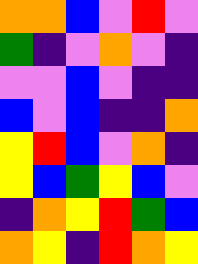[["orange", "orange", "blue", "violet", "red", "violet"], ["green", "indigo", "violet", "orange", "violet", "indigo"], ["violet", "violet", "blue", "violet", "indigo", "indigo"], ["blue", "violet", "blue", "indigo", "indigo", "orange"], ["yellow", "red", "blue", "violet", "orange", "indigo"], ["yellow", "blue", "green", "yellow", "blue", "violet"], ["indigo", "orange", "yellow", "red", "green", "blue"], ["orange", "yellow", "indigo", "red", "orange", "yellow"]]